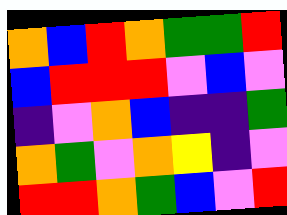[["orange", "blue", "red", "orange", "green", "green", "red"], ["blue", "red", "red", "red", "violet", "blue", "violet"], ["indigo", "violet", "orange", "blue", "indigo", "indigo", "green"], ["orange", "green", "violet", "orange", "yellow", "indigo", "violet"], ["red", "red", "orange", "green", "blue", "violet", "red"]]